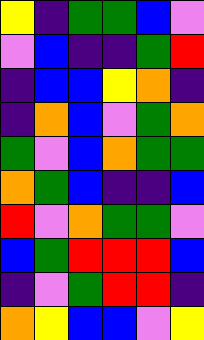[["yellow", "indigo", "green", "green", "blue", "violet"], ["violet", "blue", "indigo", "indigo", "green", "red"], ["indigo", "blue", "blue", "yellow", "orange", "indigo"], ["indigo", "orange", "blue", "violet", "green", "orange"], ["green", "violet", "blue", "orange", "green", "green"], ["orange", "green", "blue", "indigo", "indigo", "blue"], ["red", "violet", "orange", "green", "green", "violet"], ["blue", "green", "red", "red", "red", "blue"], ["indigo", "violet", "green", "red", "red", "indigo"], ["orange", "yellow", "blue", "blue", "violet", "yellow"]]